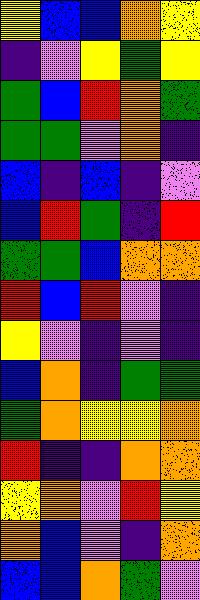[["yellow", "blue", "blue", "orange", "yellow"], ["indigo", "violet", "yellow", "green", "yellow"], ["green", "blue", "red", "orange", "green"], ["green", "green", "violet", "orange", "indigo"], ["blue", "indigo", "blue", "indigo", "violet"], ["blue", "red", "green", "indigo", "red"], ["green", "green", "blue", "orange", "orange"], ["red", "blue", "red", "violet", "indigo"], ["yellow", "violet", "indigo", "violet", "indigo"], ["blue", "orange", "indigo", "green", "green"], ["green", "orange", "yellow", "yellow", "orange"], ["red", "indigo", "indigo", "orange", "orange"], ["yellow", "orange", "violet", "red", "yellow"], ["orange", "blue", "violet", "indigo", "orange"], ["blue", "blue", "orange", "green", "violet"]]